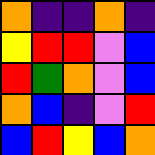[["orange", "indigo", "indigo", "orange", "indigo"], ["yellow", "red", "red", "violet", "blue"], ["red", "green", "orange", "violet", "blue"], ["orange", "blue", "indigo", "violet", "red"], ["blue", "red", "yellow", "blue", "orange"]]